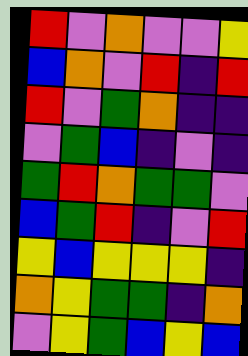[["red", "violet", "orange", "violet", "violet", "yellow"], ["blue", "orange", "violet", "red", "indigo", "red"], ["red", "violet", "green", "orange", "indigo", "indigo"], ["violet", "green", "blue", "indigo", "violet", "indigo"], ["green", "red", "orange", "green", "green", "violet"], ["blue", "green", "red", "indigo", "violet", "red"], ["yellow", "blue", "yellow", "yellow", "yellow", "indigo"], ["orange", "yellow", "green", "green", "indigo", "orange"], ["violet", "yellow", "green", "blue", "yellow", "blue"]]